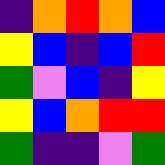[["indigo", "orange", "red", "orange", "blue"], ["yellow", "blue", "indigo", "blue", "red"], ["green", "violet", "blue", "indigo", "yellow"], ["yellow", "blue", "orange", "red", "red"], ["green", "indigo", "indigo", "violet", "green"]]